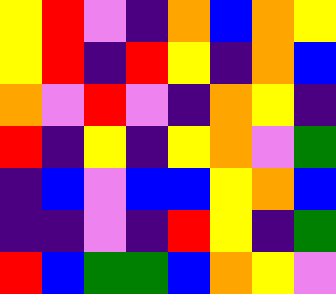[["yellow", "red", "violet", "indigo", "orange", "blue", "orange", "yellow"], ["yellow", "red", "indigo", "red", "yellow", "indigo", "orange", "blue"], ["orange", "violet", "red", "violet", "indigo", "orange", "yellow", "indigo"], ["red", "indigo", "yellow", "indigo", "yellow", "orange", "violet", "green"], ["indigo", "blue", "violet", "blue", "blue", "yellow", "orange", "blue"], ["indigo", "indigo", "violet", "indigo", "red", "yellow", "indigo", "green"], ["red", "blue", "green", "green", "blue", "orange", "yellow", "violet"]]